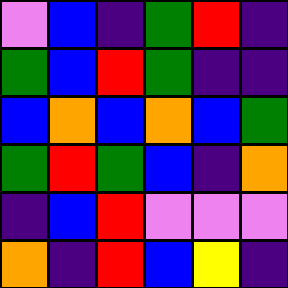[["violet", "blue", "indigo", "green", "red", "indigo"], ["green", "blue", "red", "green", "indigo", "indigo"], ["blue", "orange", "blue", "orange", "blue", "green"], ["green", "red", "green", "blue", "indigo", "orange"], ["indigo", "blue", "red", "violet", "violet", "violet"], ["orange", "indigo", "red", "blue", "yellow", "indigo"]]